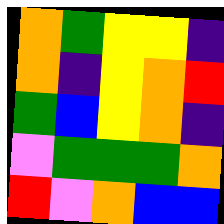[["orange", "green", "yellow", "yellow", "indigo"], ["orange", "indigo", "yellow", "orange", "red"], ["green", "blue", "yellow", "orange", "indigo"], ["violet", "green", "green", "green", "orange"], ["red", "violet", "orange", "blue", "blue"]]